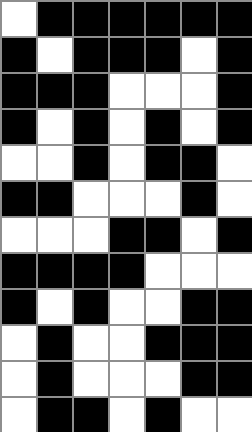[["white", "black", "black", "black", "black", "black", "black"], ["black", "white", "black", "black", "black", "white", "black"], ["black", "black", "black", "white", "white", "white", "black"], ["black", "white", "black", "white", "black", "white", "black"], ["white", "white", "black", "white", "black", "black", "white"], ["black", "black", "white", "white", "white", "black", "white"], ["white", "white", "white", "black", "black", "white", "black"], ["black", "black", "black", "black", "white", "white", "white"], ["black", "white", "black", "white", "white", "black", "black"], ["white", "black", "white", "white", "black", "black", "black"], ["white", "black", "white", "white", "white", "black", "black"], ["white", "black", "black", "white", "black", "white", "white"]]